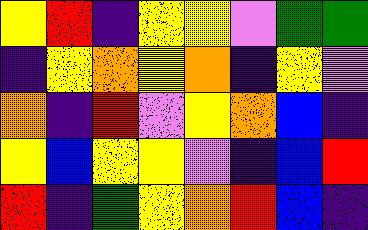[["yellow", "red", "indigo", "yellow", "yellow", "violet", "green", "green"], ["indigo", "yellow", "orange", "yellow", "orange", "indigo", "yellow", "violet"], ["orange", "indigo", "red", "violet", "yellow", "orange", "blue", "indigo"], ["yellow", "blue", "yellow", "yellow", "violet", "indigo", "blue", "red"], ["red", "indigo", "green", "yellow", "orange", "red", "blue", "indigo"]]